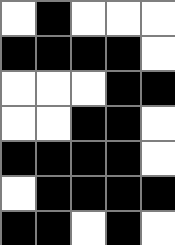[["white", "black", "white", "white", "white"], ["black", "black", "black", "black", "white"], ["white", "white", "white", "black", "black"], ["white", "white", "black", "black", "white"], ["black", "black", "black", "black", "white"], ["white", "black", "black", "black", "black"], ["black", "black", "white", "black", "white"]]